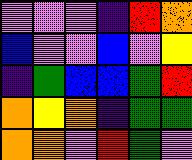[["violet", "violet", "violet", "indigo", "red", "orange"], ["blue", "violet", "violet", "blue", "violet", "yellow"], ["indigo", "green", "blue", "blue", "green", "red"], ["orange", "yellow", "orange", "indigo", "green", "green"], ["orange", "orange", "violet", "red", "green", "violet"]]